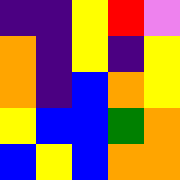[["indigo", "indigo", "yellow", "red", "violet"], ["orange", "indigo", "yellow", "indigo", "yellow"], ["orange", "indigo", "blue", "orange", "yellow"], ["yellow", "blue", "blue", "green", "orange"], ["blue", "yellow", "blue", "orange", "orange"]]